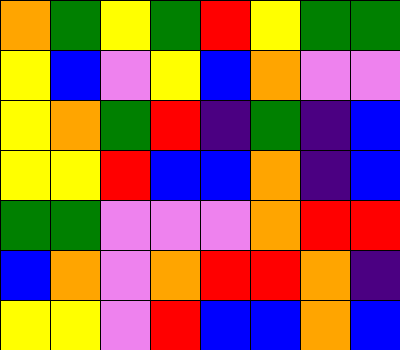[["orange", "green", "yellow", "green", "red", "yellow", "green", "green"], ["yellow", "blue", "violet", "yellow", "blue", "orange", "violet", "violet"], ["yellow", "orange", "green", "red", "indigo", "green", "indigo", "blue"], ["yellow", "yellow", "red", "blue", "blue", "orange", "indigo", "blue"], ["green", "green", "violet", "violet", "violet", "orange", "red", "red"], ["blue", "orange", "violet", "orange", "red", "red", "orange", "indigo"], ["yellow", "yellow", "violet", "red", "blue", "blue", "orange", "blue"]]